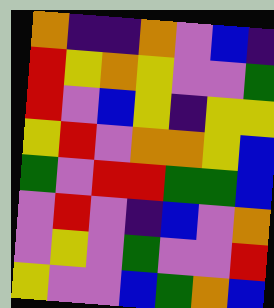[["orange", "indigo", "indigo", "orange", "violet", "blue", "indigo"], ["red", "yellow", "orange", "yellow", "violet", "violet", "green"], ["red", "violet", "blue", "yellow", "indigo", "yellow", "yellow"], ["yellow", "red", "violet", "orange", "orange", "yellow", "blue"], ["green", "violet", "red", "red", "green", "green", "blue"], ["violet", "red", "violet", "indigo", "blue", "violet", "orange"], ["violet", "yellow", "violet", "green", "violet", "violet", "red"], ["yellow", "violet", "violet", "blue", "green", "orange", "blue"]]